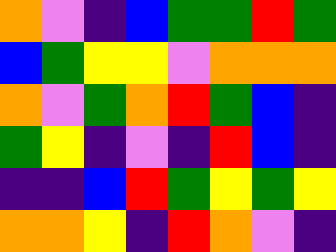[["orange", "violet", "indigo", "blue", "green", "green", "red", "green"], ["blue", "green", "yellow", "yellow", "violet", "orange", "orange", "orange"], ["orange", "violet", "green", "orange", "red", "green", "blue", "indigo"], ["green", "yellow", "indigo", "violet", "indigo", "red", "blue", "indigo"], ["indigo", "indigo", "blue", "red", "green", "yellow", "green", "yellow"], ["orange", "orange", "yellow", "indigo", "red", "orange", "violet", "indigo"]]